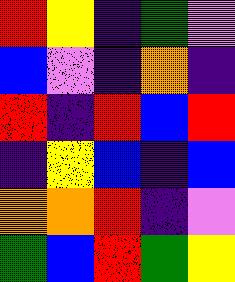[["red", "yellow", "indigo", "green", "violet"], ["blue", "violet", "indigo", "orange", "indigo"], ["red", "indigo", "red", "blue", "red"], ["indigo", "yellow", "blue", "indigo", "blue"], ["orange", "orange", "red", "indigo", "violet"], ["green", "blue", "red", "green", "yellow"]]